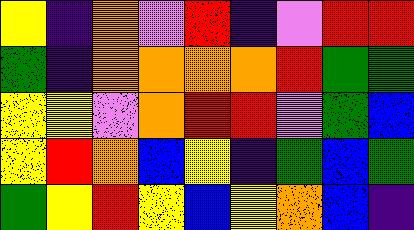[["yellow", "indigo", "orange", "violet", "red", "indigo", "violet", "red", "red"], ["green", "indigo", "orange", "orange", "orange", "orange", "red", "green", "green"], ["yellow", "yellow", "violet", "orange", "red", "red", "violet", "green", "blue"], ["yellow", "red", "orange", "blue", "yellow", "indigo", "green", "blue", "green"], ["green", "yellow", "red", "yellow", "blue", "yellow", "orange", "blue", "indigo"]]